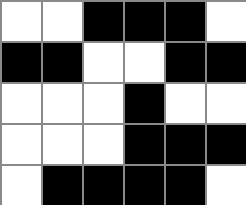[["white", "white", "black", "black", "black", "white"], ["black", "black", "white", "white", "black", "black"], ["white", "white", "white", "black", "white", "white"], ["white", "white", "white", "black", "black", "black"], ["white", "black", "black", "black", "black", "white"]]